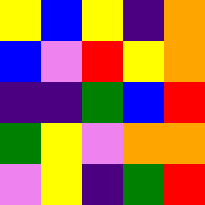[["yellow", "blue", "yellow", "indigo", "orange"], ["blue", "violet", "red", "yellow", "orange"], ["indigo", "indigo", "green", "blue", "red"], ["green", "yellow", "violet", "orange", "orange"], ["violet", "yellow", "indigo", "green", "red"]]